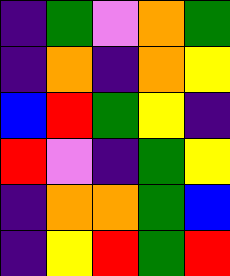[["indigo", "green", "violet", "orange", "green"], ["indigo", "orange", "indigo", "orange", "yellow"], ["blue", "red", "green", "yellow", "indigo"], ["red", "violet", "indigo", "green", "yellow"], ["indigo", "orange", "orange", "green", "blue"], ["indigo", "yellow", "red", "green", "red"]]